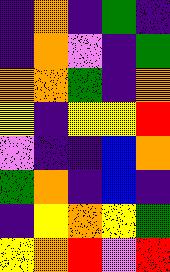[["indigo", "orange", "indigo", "green", "indigo"], ["indigo", "orange", "violet", "indigo", "green"], ["orange", "orange", "green", "indigo", "orange"], ["yellow", "indigo", "yellow", "yellow", "red"], ["violet", "indigo", "indigo", "blue", "orange"], ["green", "orange", "indigo", "blue", "indigo"], ["indigo", "yellow", "orange", "yellow", "green"], ["yellow", "orange", "red", "violet", "red"]]